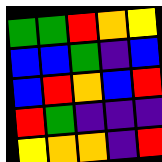[["green", "green", "red", "orange", "yellow"], ["blue", "blue", "green", "indigo", "blue"], ["blue", "red", "orange", "blue", "red"], ["red", "green", "indigo", "indigo", "indigo"], ["yellow", "orange", "orange", "indigo", "red"]]